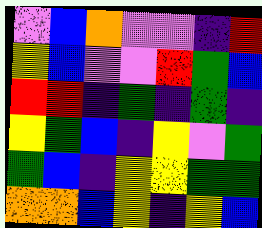[["violet", "blue", "orange", "violet", "violet", "indigo", "red"], ["yellow", "blue", "violet", "violet", "red", "green", "blue"], ["red", "red", "indigo", "green", "indigo", "green", "indigo"], ["yellow", "green", "blue", "indigo", "yellow", "violet", "green"], ["green", "blue", "indigo", "yellow", "yellow", "green", "green"], ["orange", "orange", "blue", "yellow", "indigo", "yellow", "blue"]]